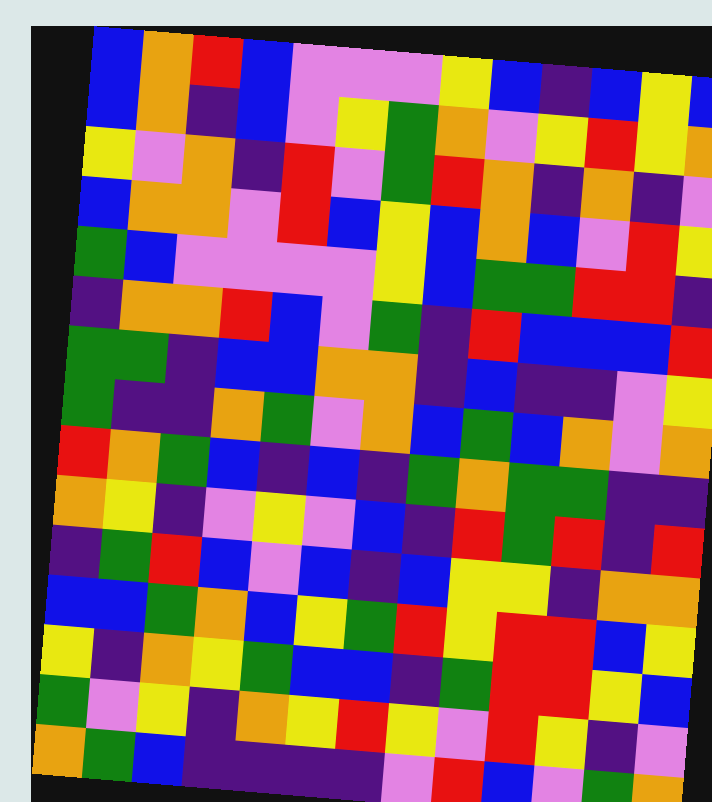[["blue", "orange", "red", "blue", "violet", "violet", "violet", "yellow", "blue", "indigo", "blue", "yellow", "blue"], ["blue", "orange", "indigo", "blue", "violet", "yellow", "green", "orange", "violet", "yellow", "red", "yellow", "orange"], ["yellow", "violet", "orange", "indigo", "red", "violet", "green", "red", "orange", "indigo", "orange", "indigo", "violet"], ["blue", "orange", "orange", "violet", "red", "blue", "yellow", "blue", "orange", "blue", "violet", "red", "yellow"], ["green", "blue", "violet", "violet", "violet", "violet", "yellow", "blue", "green", "green", "red", "red", "indigo"], ["indigo", "orange", "orange", "red", "blue", "violet", "green", "indigo", "red", "blue", "blue", "blue", "red"], ["green", "green", "indigo", "blue", "blue", "orange", "orange", "indigo", "blue", "indigo", "indigo", "violet", "yellow"], ["green", "indigo", "indigo", "orange", "green", "violet", "orange", "blue", "green", "blue", "orange", "violet", "orange"], ["red", "orange", "green", "blue", "indigo", "blue", "indigo", "green", "orange", "green", "green", "indigo", "indigo"], ["orange", "yellow", "indigo", "violet", "yellow", "violet", "blue", "indigo", "red", "green", "red", "indigo", "red"], ["indigo", "green", "red", "blue", "violet", "blue", "indigo", "blue", "yellow", "yellow", "indigo", "orange", "orange"], ["blue", "blue", "green", "orange", "blue", "yellow", "green", "red", "yellow", "red", "red", "blue", "yellow"], ["yellow", "indigo", "orange", "yellow", "green", "blue", "blue", "indigo", "green", "red", "red", "yellow", "blue"], ["green", "violet", "yellow", "indigo", "orange", "yellow", "red", "yellow", "violet", "red", "yellow", "indigo", "violet"], ["orange", "green", "blue", "indigo", "indigo", "indigo", "indigo", "violet", "red", "blue", "violet", "green", "orange"]]